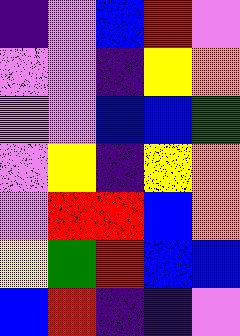[["indigo", "violet", "blue", "red", "violet"], ["violet", "violet", "indigo", "yellow", "orange"], ["violet", "violet", "blue", "blue", "green"], ["violet", "yellow", "indigo", "yellow", "orange"], ["violet", "red", "red", "blue", "orange"], ["yellow", "green", "red", "blue", "blue"], ["blue", "red", "indigo", "indigo", "violet"]]